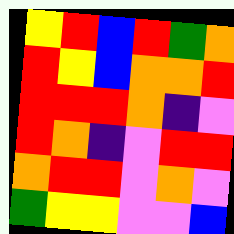[["yellow", "red", "blue", "red", "green", "orange"], ["red", "yellow", "blue", "orange", "orange", "red"], ["red", "red", "red", "orange", "indigo", "violet"], ["red", "orange", "indigo", "violet", "red", "red"], ["orange", "red", "red", "violet", "orange", "violet"], ["green", "yellow", "yellow", "violet", "violet", "blue"]]